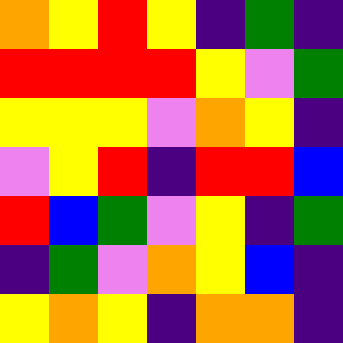[["orange", "yellow", "red", "yellow", "indigo", "green", "indigo"], ["red", "red", "red", "red", "yellow", "violet", "green"], ["yellow", "yellow", "yellow", "violet", "orange", "yellow", "indigo"], ["violet", "yellow", "red", "indigo", "red", "red", "blue"], ["red", "blue", "green", "violet", "yellow", "indigo", "green"], ["indigo", "green", "violet", "orange", "yellow", "blue", "indigo"], ["yellow", "orange", "yellow", "indigo", "orange", "orange", "indigo"]]